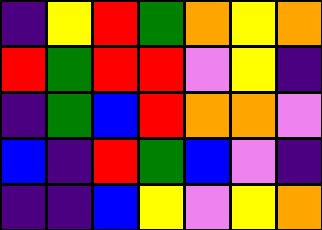[["indigo", "yellow", "red", "green", "orange", "yellow", "orange"], ["red", "green", "red", "red", "violet", "yellow", "indigo"], ["indigo", "green", "blue", "red", "orange", "orange", "violet"], ["blue", "indigo", "red", "green", "blue", "violet", "indigo"], ["indigo", "indigo", "blue", "yellow", "violet", "yellow", "orange"]]